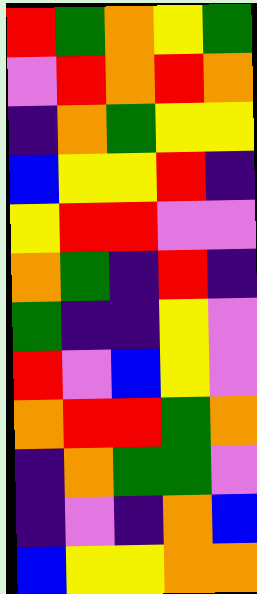[["red", "green", "orange", "yellow", "green"], ["violet", "red", "orange", "red", "orange"], ["indigo", "orange", "green", "yellow", "yellow"], ["blue", "yellow", "yellow", "red", "indigo"], ["yellow", "red", "red", "violet", "violet"], ["orange", "green", "indigo", "red", "indigo"], ["green", "indigo", "indigo", "yellow", "violet"], ["red", "violet", "blue", "yellow", "violet"], ["orange", "red", "red", "green", "orange"], ["indigo", "orange", "green", "green", "violet"], ["indigo", "violet", "indigo", "orange", "blue"], ["blue", "yellow", "yellow", "orange", "orange"]]